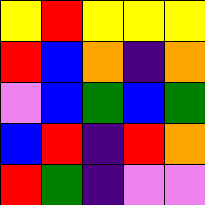[["yellow", "red", "yellow", "yellow", "yellow"], ["red", "blue", "orange", "indigo", "orange"], ["violet", "blue", "green", "blue", "green"], ["blue", "red", "indigo", "red", "orange"], ["red", "green", "indigo", "violet", "violet"]]